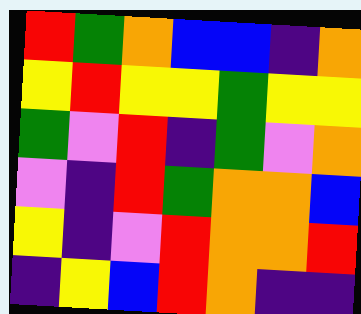[["red", "green", "orange", "blue", "blue", "indigo", "orange"], ["yellow", "red", "yellow", "yellow", "green", "yellow", "yellow"], ["green", "violet", "red", "indigo", "green", "violet", "orange"], ["violet", "indigo", "red", "green", "orange", "orange", "blue"], ["yellow", "indigo", "violet", "red", "orange", "orange", "red"], ["indigo", "yellow", "blue", "red", "orange", "indigo", "indigo"]]